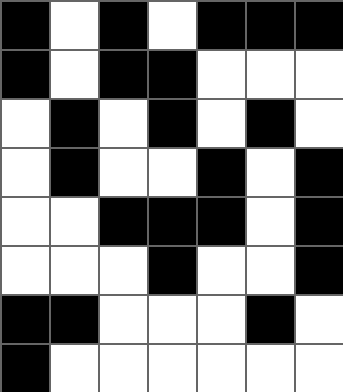[["black", "white", "black", "white", "black", "black", "black"], ["black", "white", "black", "black", "white", "white", "white"], ["white", "black", "white", "black", "white", "black", "white"], ["white", "black", "white", "white", "black", "white", "black"], ["white", "white", "black", "black", "black", "white", "black"], ["white", "white", "white", "black", "white", "white", "black"], ["black", "black", "white", "white", "white", "black", "white"], ["black", "white", "white", "white", "white", "white", "white"]]